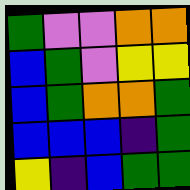[["green", "violet", "violet", "orange", "orange"], ["blue", "green", "violet", "yellow", "yellow"], ["blue", "green", "orange", "orange", "green"], ["blue", "blue", "blue", "indigo", "green"], ["yellow", "indigo", "blue", "green", "green"]]